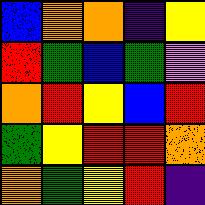[["blue", "orange", "orange", "indigo", "yellow"], ["red", "green", "blue", "green", "violet"], ["orange", "red", "yellow", "blue", "red"], ["green", "yellow", "red", "red", "orange"], ["orange", "green", "yellow", "red", "indigo"]]